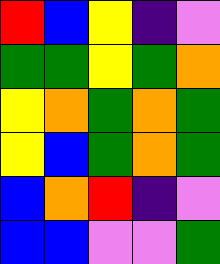[["red", "blue", "yellow", "indigo", "violet"], ["green", "green", "yellow", "green", "orange"], ["yellow", "orange", "green", "orange", "green"], ["yellow", "blue", "green", "orange", "green"], ["blue", "orange", "red", "indigo", "violet"], ["blue", "blue", "violet", "violet", "green"]]